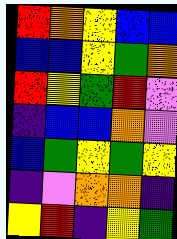[["red", "orange", "yellow", "blue", "blue"], ["blue", "blue", "yellow", "green", "orange"], ["red", "yellow", "green", "red", "violet"], ["indigo", "blue", "blue", "orange", "violet"], ["blue", "green", "yellow", "green", "yellow"], ["indigo", "violet", "orange", "orange", "indigo"], ["yellow", "red", "indigo", "yellow", "green"]]